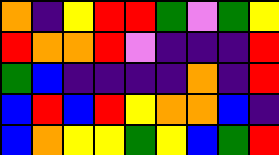[["orange", "indigo", "yellow", "red", "red", "green", "violet", "green", "yellow"], ["red", "orange", "orange", "red", "violet", "indigo", "indigo", "indigo", "red"], ["green", "blue", "indigo", "indigo", "indigo", "indigo", "orange", "indigo", "red"], ["blue", "red", "blue", "red", "yellow", "orange", "orange", "blue", "indigo"], ["blue", "orange", "yellow", "yellow", "green", "yellow", "blue", "green", "red"]]